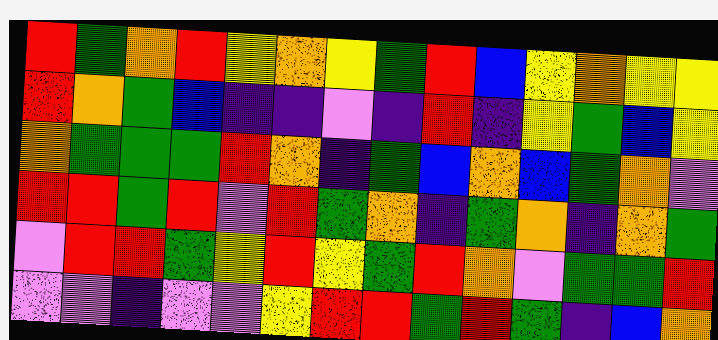[["red", "green", "orange", "red", "yellow", "orange", "yellow", "green", "red", "blue", "yellow", "orange", "yellow", "yellow"], ["red", "orange", "green", "blue", "indigo", "indigo", "violet", "indigo", "red", "indigo", "yellow", "green", "blue", "yellow"], ["orange", "green", "green", "green", "red", "orange", "indigo", "green", "blue", "orange", "blue", "green", "orange", "violet"], ["red", "red", "green", "red", "violet", "red", "green", "orange", "indigo", "green", "orange", "indigo", "orange", "green"], ["violet", "red", "red", "green", "yellow", "red", "yellow", "green", "red", "orange", "violet", "green", "green", "red"], ["violet", "violet", "indigo", "violet", "violet", "yellow", "red", "red", "green", "red", "green", "indigo", "blue", "orange"]]